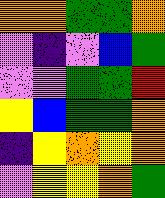[["orange", "orange", "green", "green", "orange"], ["violet", "indigo", "violet", "blue", "green"], ["violet", "violet", "green", "green", "red"], ["yellow", "blue", "green", "green", "orange"], ["indigo", "yellow", "orange", "yellow", "orange"], ["violet", "yellow", "yellow", "orange", "green"]]